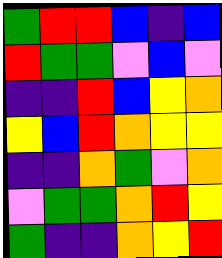[["green", "red", "red", "blue", "indigo", "blue"], ["red", "green", "green", "violet", "blue", "violet"], ["indigo", "indigo", "red", "blue", "yellow", "orange"], ["yellow", "blue", "red", "orange", "yellow", "yellow"], ["indigo", "indigo", "orange", "green", "violet", "orange"], ["violet", "green", "green", "orange", "red", "yellow"], ["green", "indigo", "indigo", "orange", "yellow", "red"]]